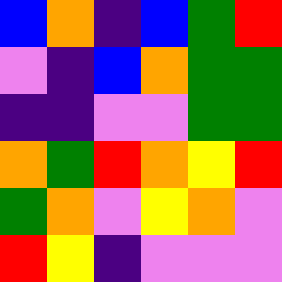[["blue", "orange", "indigo", "blue", "green", "red"], ["violet", "indigo", "blue", "orange", "green", "green"], ["indigo", "indigo", "violet", "violet", "green", "green"], ["orange", "green", "red", "orange", "yellow", "red"], ["green", "orange", "violet", "yellow", "orange", "violet"], ["red", "yellow", "indigo", "violet", "violet", "violet"]]